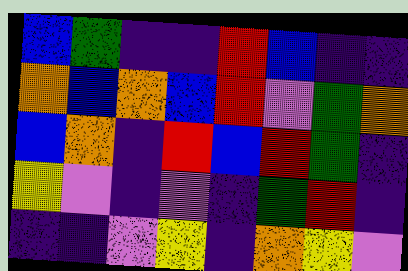[["blue", "green", "indigo", "indigo", "red", "blue", "indigo", "indigo"], ["orange", "blue", "orange", "blue", "red", "violet", "green", "orange"], ["blue", "orange", "indigo", "red", "blue", "red", "green", "indigo"], ["yellow", "violet", "indigo", "violet", "indigo", "green", "red", "indigo"], ["indigo", "indigo", "violet", "yellow", "indigo", "orange", "yellow", "violet"]]